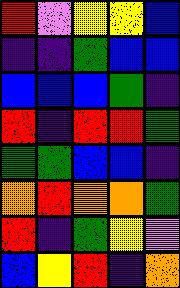[["red", "violet", "yellow", "yellow", "blue"], ["indigo", "indigo", "green", "blue", "blue"], ["blue", "blue", "blue", "green", "indigo"], ["red", "indigo", "red", "red", "green"], ["green", "green", "blue", "blue", "indigo"], ["orange", "red", "orange", "orange", "green"], ["red", "indigo", "green", "yellow", "violet"], ["blue", "yellow", "red", "indigo", "orange"]]